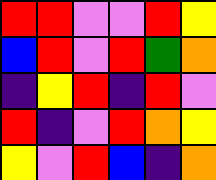[["red", "red", "violet", "violet", "red", "yellow"], ["blue", "red", "violet", "red", "green", "orange"], ["indigo", "yellow", "red", "indigo", "red", "violet"], ["red", "indigo", "violet", "red", "orange", "yellow"], ["yellow", "violet", "red", "blue", "indigo", "orange"]]